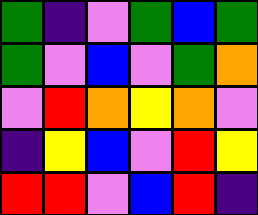[["green", "indigo", "violet", "green", "blue", "green"], ["green", "violet", "blue", "violet", "green", "orange"], ["violet", "red", "orange", "yellow", "orange", "violet"], ["indigo", "yellow", "blue", "violet", "red", "yellow"], ["red", "red", "violet", "blue", "red", "indigo"]]